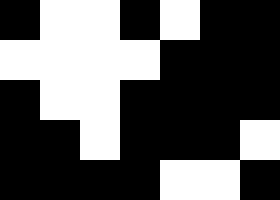[["black", "white", "white", "black", "white", "black", "black"], ["white", "white", "white", "white", "black", "black", "black"], ["black", "white", "white", "black", "black", "black", "black"], ["black", "black", "white", "black", "black", "black", "white"], ["black", "black", "black", "black", "white", "white", "black"]]